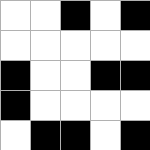[["white", "white", "black", "white", "black"], ["white", "white", "white", "white", "white"], ["black", "white", "white", "black", "black"], ["black", "white", "white", "white", "white"], ["white", "black", "black", "white", "black"]]